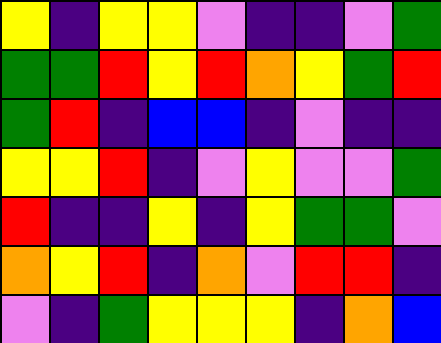[["yellow", "indigo", "yellow", "yellow", "violet", "indigo", "indigo", "violet", "green"], ["green", "green", "red", "yellow", "red", "orange", "yellow", "green", "red"], ["green", "red", "indigo", "blue", "blue", "indigo", "violet", "indigo", "indigo"], ["yellow", "yellow", "red", "indigo", "violet", "yellow", "violet", "violet", "green"], ["red", "indigo", "indigo", "yellow", "indigo", "yellow", "green", "green", "violet"], ["orange", "yellow", "red", "indigo", "orange", "violet", "red", "red", "indigo"], ["violet", "indigo", "green", "yellow", "yellow", "yellow", "indigo", "orange", "blue"]]